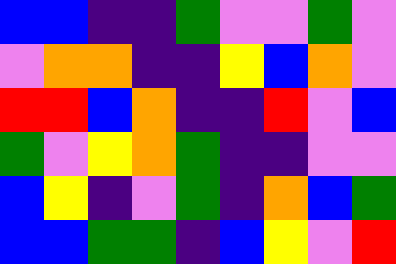[["blue", "blue", "indigo", "indigo", "green", "violet", "violet", "green", "violet"], ["violet", "orange", "orange", "indigo", "indigo", "yellow", "blue", "orange", "violet"], ["red", "red", "blue", "orange", "indigo", "indigo", "red", "violet", "blue"], ["green", "violet", "yellow", "orange", "green", "indigo", "indigo", "violet", "violet"], ["blue", "yellow", "indigo", "violet", "green", "indigo", "orange", "blue", "green"], ["blue", "blue", "green", "green", "indigo", "blue", "yellow", "violet", "red"]]